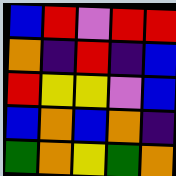[["blue", "red", "violet", "red", "red"], ["orange", "indigo", "red", "indigo", "blue"], ["red", "yellow", "yellow", "violet", "blue"], ["blue", "orange", "blue", "orange", "indigo"], ["green", "orange", "yellow", "green", "orange"]]